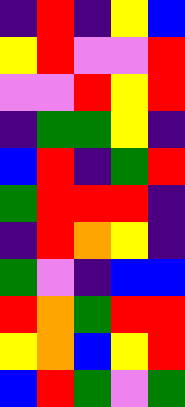[["indigo", "red", "indigo", "yellow", "blue"], ["yellow", "red", "violet", "violet", "red"], ["violet", "violet", "red", "yellow", "red"], ["indigo", "green", "green", "yellow", "indigo"], ["blue", "red", "indigo", "green", "red"], ["green", "red", "red", "red", "indigo"], ["indigo", "red", "orange", "yellow", "indigo"], ["green", "violet", "indigo", "blue", "blue"], ["red", "orange", "green", "red", "red"], ["yellow", "orange", "blue", "yellow", "red"], ["blue", "red", "green", "violet", "green"]]